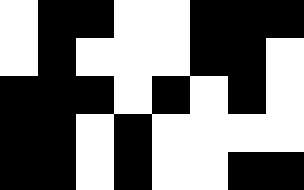[["white", "black", "black", "white", "white", "black", "black", "black"], ["white", "black", "white", "white", "white", "black", "black", "white"], ["black", "black", "black", "white", "black", "white", "black", "white"], ["black", "black", "white", "black", "white", "white", "white", "white"], ["black", "black", "white", "black", "white", "white", "black", "black"]]